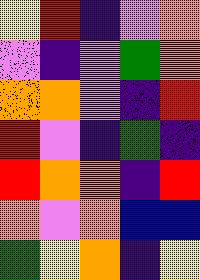[["yellow", "red", "indigo", "violet", "orange"], ["violet", "indigo", "violet", "green", "orange"], ["orange", "orange", "violet", "indigo", "red"], ["red", "violet", "indigo", "green", "indigo"], ["red", "orange", "orange", "indigo", "red"], ["orange", "violet", "orange", "blue", "blue"], ["green", "yellow", "orange", "indigo", "yellow"]]